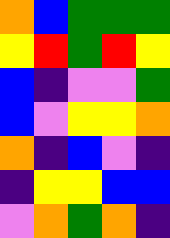[["orange", "blue", "green", "green", "green"], ["yellow", "red", "green", "red", "yellow"], ["blue", "indigo", "violet", "violet", "green"], ["blue", "violet", "yellow", "yellow", "orange"], ["orange", "indigo", "blue", "violet", "indigo"], ["indigo", "yellow", "yellow", "blue", "blue"], ["violet", "orange", "green", "orange", "indigo"]]